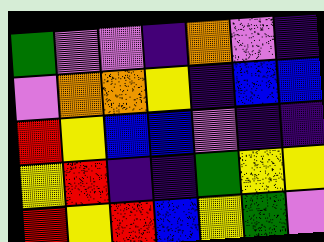[["green", "violet", "violet", "indigo", "orange", "violet", "indigo"], ["violet", "orange", "orange", "yellow", "indigo", "blue", "blue"], ["red", "yellow", "blue", "blue", "violet", "indigo", "indigo"], ["yellow", "red", "indigo", "indigo", "green", "yellow", "yellow"], ["red", "yellow", "red", "blue", "yellow", "green", "violet"]]